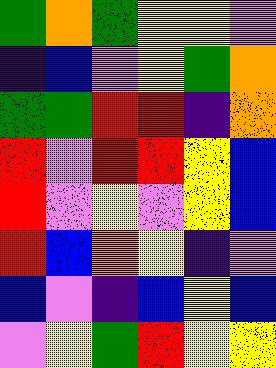[["green", "orange", "green", "yellow", "yellow", "violet"], ["indigo", "blue", "violet", "yellow", "green", "orange"], ["green", "green", "red", "red", "indigo", "orange"], ["red", "violet", "red", "red", "yellow", "blue"], ["red", "violet", "yellow", "violet", "yellow", "blue"], ["red", "blue", "orange", "yellow", "indigo", "violet"], ["blue", "violet", "indigo", "blue", "yellow", "blue"], ["violet", "yellow", "green", "red", "yellow", "yellow"]]